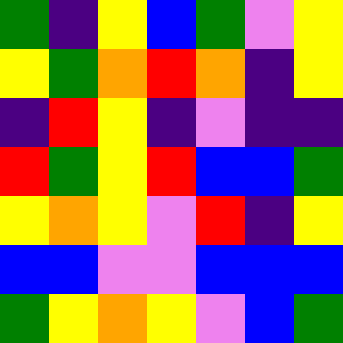[["green", "indigo", "yellow", "blue", "green", "violet", "yellow"], ["yellow", "green", "orange", "red", "orange", "indigo", "yellow"], ["indigo", "red", "yellow", "indigo", "violet", "indigo", "indigo"], ["red", "green", "yellow", "red", "blue", "blue", "green"], ["yellow", "orange", "yellow", "violet", "red", "indigo", "yellow"], ["blue", "blue", "violet", "violet", "blue", "blue", "blue"], ["green", "yellow", "orange", "yellow", "violet", "blue", "green"]]